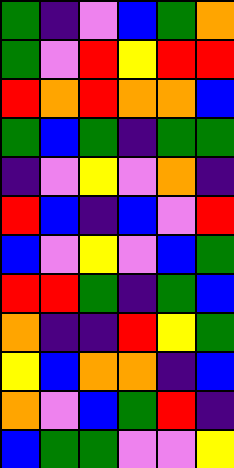[["green", "indigo", "violet", "blue", "green", "orange"], ["green", "violet", "red", "yellow", "red", "red"], ["red", "orange", "red", "orange", "orange", "blue"], ["green", "blue", "green", "indigo", "green", "green"], ["indigo", "violet", "yellow", "violet", "orange", "indigo"], ["red", "blue", "indigo", "blue", "violet", "red"], ["blue", "violet", "yellow", "violet", "blue", "green"], ["red", "red", "green", "indigo", "green", "blue"], ["orange", "indigo", "indigo", "red", "yellow", "green"], ["yellow", "blue", "orange", "orange", "indigo", "blue"], ["orange", "violet", "blue", "green", "red", "indigo"], ["blue", "green", "green", "violet", "violet", "yellow"]]